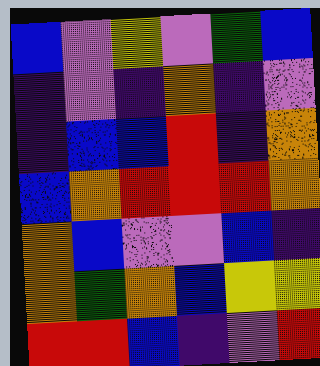[["blue", "violet", "yellow", "violet", "green", "blue"], ["indigo", "violet", "indigo", "orange", "indigo", "violet"], ["indigo", "blue", "blue", "red", "indigo", "orange"], ["blue", "orange", "red", "red", "red", "orange"], ["orange", "blue", "violet", "violet", "blue", "indigo"], ["orange", "green", "orange", "blue", "yellow", "yellow"], ["red", "red", "blue", "indigo", "violet", "red"]]